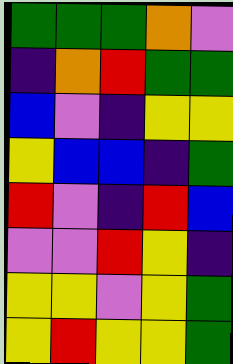[["green", "green", "green", "orange", "violet"], ["indigo", "orange", "red", "green", "green"], ["blue", "violet", "indigo", "yellow", "yellow"], ["yellow", "blue", "blue", "indigo", "green"], ["red", "violet", "indigo", "red", "blue"], ["violet", "violet", "red", "yellow", "indigo"], ["yellow", "yellow", "violet", "yellow", "green"], ["yellow", "red", "yellow", "yellow", "green"]]